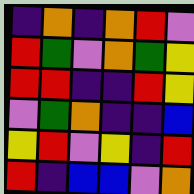[["indigo", "orange", "indigo", "orange", "red", "violet"], ["red", "green", "violet", "orange", "green", "yellow"], ["red", "red", "indigo", "indigo", "red", "yellow"], ["violet", "green", "orange", "indigo", "indigo", "blue"], ["yellow", "red", "violet", "yellow", "indigo", "red"], ["red", "indigo", "blue", "blue", "violet", "orange"]]